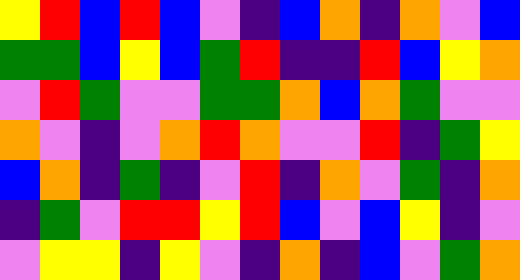[["yellow", "red", "blue", "red", "blue", "violet", "indigo", "blue", "orange", "indigo", "orange", "violet", "blue"], ["green", "green", "blue", "yellow", "blue", "green", "red", "indigo", "indigo", "red", "blue", "yellow", "orange"], ["violet", "red", "green", "violet", "violet", "green", "green", "orange", "blue", "orange", "green", "violet", "violet"], ["orange", "violet", "indigo", "violet", "orange", "red", "orange", "violet", "violet", "red", "indigo", "green", "yellow"], ["blue", "orange", "indigo", "green", "indigo", "violet", "red", "indigo", "orange", "violet", "green", "indigo", "orange"], ["indigo", "green", "violet", "red", "red", "yellow", "red", "blue", "violet", "blue", "yellow", "indigo", "violet"], ["violet", "yellow", "yellow", "indigo", "yellow", "violet", "indigo", "orange", "indigo", "blue", "violet", "green", "orange"]]